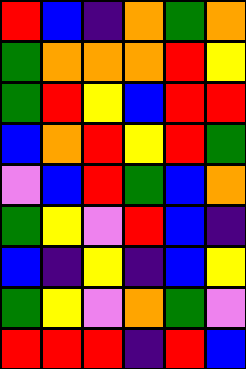[["red", "blue", "indigo", "orange", "green", "orange"], ["green", "orange", "orange", "orange", "red", "yellow"], ["green", "red", "yellow", "blue", "red", "red"], ["blue", "orange", "red", "yellow", "red", "green"], ["violet", "blue", "red", "green", "blue", "orange"], ["green", "yellow", "violet", "red", "blue", "indigo"], ["blue", "indigo", "yellow", "indigo", "blue", "yellow"], ["green", "yellow", "violet", "orange", "green", "violet"], ["red", "red", "red", "indigo", "red", "blue"]]